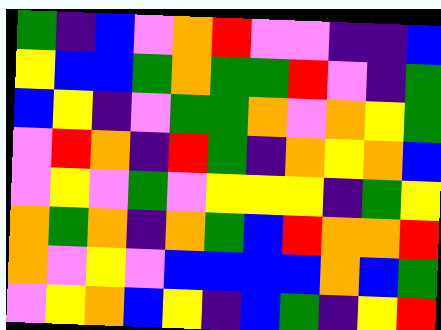[["green", "indigo", "blue", "violet", "orange", "red", "violet", "violet", "indigo", "indigo", "blue"], ["yellow", "blue", "blue", "green", "orange", "green", "green", "red", "violet", "indigo", "green"], ["blue", "yellow", "indigo", "violet", "green", "green", "orange", "violet", "orange", "yellow", "green"], ["violet", "red", "orange", "indigo", "red", "green", "indigo", "orange", "yellow", "orange", "blue"], ["violet", "yellow", "violet", "green", "violet", "yellow", "yellow", "yellow", "indigo", "green", "yellow"], ["orange", "green", "orange", "indigo", "orange", "green", "blue", "red", "orange", "orange", "red"], ["orange", "violet", "yellow", "violet", "blue", "blue", "blue", "blue", "orange", "blue", "green"], ["violet", "yellow", "orange", "blue", "yellow", "indigo", "blue", "green", "indigo", "yellow", "red"]]